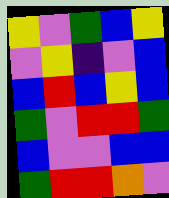[["yellow", "violet", "green", "blue", "yellow"], ["violet", "yellow", "indigo", "violet", "blue"], ["blue", "red", "blue", "yellow", "blue"], ["green", "violet", "red", "red", "green"], ["blue", "violet", "violet", "blue", "blue"], ["green", "red", "red", "orange", "violet"]]